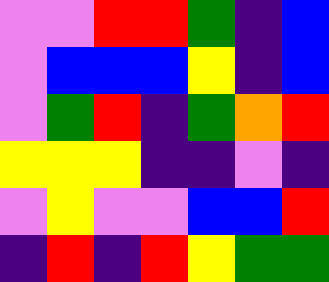[["violet", "violet", "red", "red", "green", "indigo", "blue"], ["violet", "blue", "blue", "blue", "yellow", "indigo", "blue"], ["violet", "green", "red", "indigo", "green", "orange", "red"], ["yellow", "yellow", "yellow", "indigo", "indigo", "violet", "indigo"], ["violet", "yellow", "violet", "violet", "blue", "blue", "red"], ["indigo", "red", "indigo", "red", "yellow", "green", "green"]]